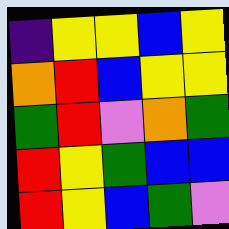[["indigo", "yellow", "yellow", "blue", "yellow"], ["orange", "red", "blue", "yellow", "yellow"], ["green", "red", "violet", "orange", "green"], ["red", "yellow", "green", "blue", "blue"], ["red", "yellow", "blue", "green", "violet"]]